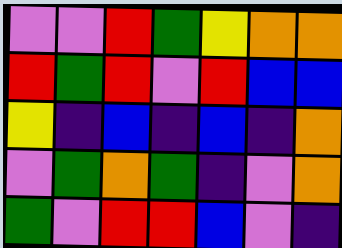[["violet", "violet", "red", "green", "yellow", "orange", "orange"], ["red", "green", "red", "violet", "red", "blue", "blue"], ["yellow", "indigo", "blue", "indigo", "blue", "indigo", "orange"], ["violet", "green", "orange", "green", "indigo", "violet", "orange"], ["green", "violet", "red", "red", "blue", "violet", "indigo"]]